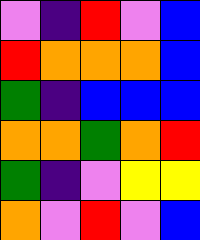[["violet", "indigo", "red", "violet", "blue"], ["red", "orange", "orange", "orange", "blue"], ["green", "indigo", "blue", "blue", "blue"], ["orange", "orange", "green", "orange", "red"], ["green", "indigo", "violet", "yellow", "yellow"], ["orange", "violet", "red", "violet", "blue"]]